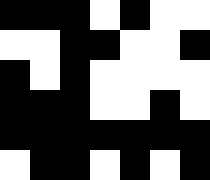[["black", "black", "black", "white", "black", "white", "white"], ["white", "white", "black", "black", "white", "white", "black"], ["black", "white", "black", "white", "white", "white", "white"], ["black", "black", "black", "white", "white", "black", "white"], ["black", "black", "black", "black", "black", "black", "black"], ["white", "black", "black", "white", "black", "white", "black"]]